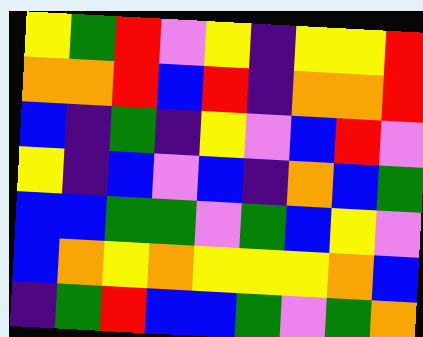[["yellow", "green", "red", "violet", "yellow", "indigo", "yellow", "yellow", "red"], ["orange", "orange", "red", "blue", "red", "indigo", "orange", "orange", "red"], ["blue", "indigo", "green", "indigo", "yellow", "violet", "blue", "red", "violet"], ["yellow", "indigo", "blue", "violet", "blue", "indigo", "orange", "blue", "green"], ["blue", "blue", "green", "green", "violet", "green", "blue", "yellow", "violet"], ["blue", "orange", "yellow", "orange", "yellow", "yellow", "yellow", "orange", "blue"], ["indigo", "green", "red", "blue", "blue", "green", "violet", "green", "orange"]]